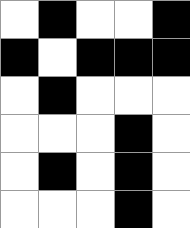[["white", "black", "white", "white", "black"], ["black", "white", "black", "black", "black"], ["white", "black", "white", "white", "white"], ["white", "white", "white", "black", "white"], ["white", "black", "white", "black", "white"], ["white", "white", "white", "black", "white"]]